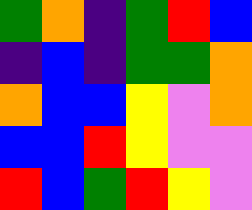[["green", "orange", "indigo", "green", "red", "blue"], ["indigo", "blue", "indigo", "green", "green", "orange"], ["orange", "blue", "blue", "yellow", "violet", "orange"], ["blue", "blue", "red", "yellow", "violet", "violet"], ["red", "blue", "green", "red", "yellow", "violet"]]